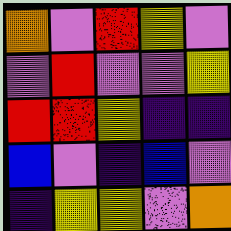[["orange", "violet", "red", "yellow", "violet"], ["violet", "red", "violet", "violet", "yellow"], ["red", "red", "yellow", "indigo", "indigo"], ["blue", "violet", "indigo", "blue", "violet"], ["indigo", "yellow", "yellow", "violet", "orange"]]